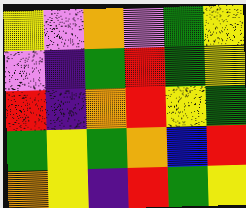[["yellow", "violet", "orange", "violet", "green", "yellow"], ["violet", "indigo", "green", "red", "green", "yellow"], ["red", "indigo", "orange", "red", "yellow", "green"], ["green", "yellow", "green", "orange", "blue", "red"], ["orange", "yellow", "indigo", "red", "green", "yellow"]]